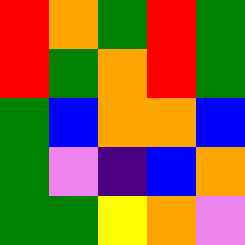[["red", "orange", "green", "red", "green"], ["red", "green", "orange", "red", "green"], ["green", "blue", "orange", "orange", "blue"], ["green", "violet", "indigo", "blue", "orange"], ["green", "green", "yellow", "orange", "violet"]]